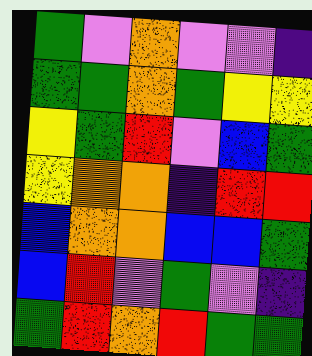[["green", "violet", "orange", "violet", "violet", "indigo"], ["green", "green", "orange", "green", "yellow", "yellow"], ["yellow", "green", "red", "violet", "blue", "green"], ["yellow", "orange", "orange", "indigo", "red", "red"], ["blue", "orange", "orange", "blue", "blue", "green"], ["blue", "red", "violet", "green", "violet", "indigo"], ["green", "red", "orange", "red", "green", "green"]]